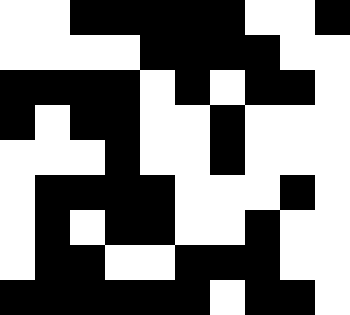[["white", "white", "black", "black", "black", "black", "black", "white", "white", "black"], ["white", "white", "white", "white", "black", "black", "black", "black", "white", "white"], ["black", "black", "black", "black", "white", "black", "white", "black", "black", "white"], ["black", "white", "black", "black", "white", "white", "black", "white", "white", "white"], ["white", "white", "white", "black", "white", "white", "black", "white", "white", "white"], ["white", "black", "black", "black", "black", "white", "white", "white", "black", "white"], ["white", "black", "white", "black", "black", "white", "white", "black", "white", "white"], ["white", "black", "black", "white", "white", "black", "black", "black", "white", "white"], ["black", "black", "black", "black", "black", "black", "white", "black", "black", "white"]]